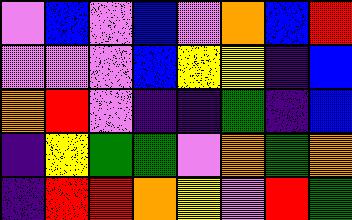[["violet", "blue", "violet", "blue", "violet", "orange", "blue", "red"], ["violet", "violet", "violet", "blue", "yellow", "yellow", "indigo", "blue"], ["orange", "red", "violet", "indigo", "indigo", "green", "indigo", "blue"], ["indigo", "yellow", "green", "green", "violet", "orange", "green", "orange"], ["indigo", "red", "red", "orange", "yellow", "violet", "red", "green"]]